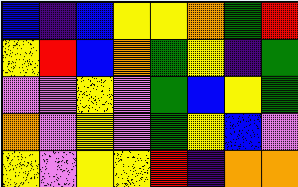[["blue", "indigo", "blue", "yellow", "yellow", "orange", "green", "red"], ["yellow", "red", "blue", "orange", "green", "yellow", "indigo", "green"], ["violet", "violet", "yellow", "violet", "green", "blue", "yellow", "green"], ["orange", "violet", "yellow", "violet", "green", "yellow", "blue", "violet"], ["yellow", "violet", "yellow", "yellow", "red", "indigo", "orange", "orange"]]